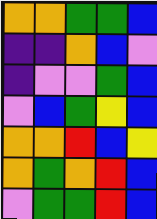[["orange", "orange", "green", "green", "blue"], ["indigo", "indigo", "orange", "blue", "violet"], ["indigo", "violet", "violet", "green", "blue"], ["violet", "blue", "green", "yellow", "blue"], ["orange", "orange", "red", "blue", "yellow"], ["orange", "green", "orange", "red", "blue"], ["violet", "green", "green", "red", "blue"]]